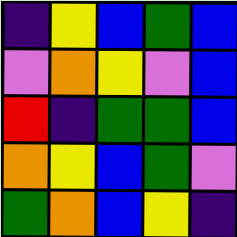[["indigo", "yellow", "blue", "green", "blue"], ["violet", "orange", "yellow", "violet", "blue"], ["red", "indigo", "green", "green", "blue"], ["orange", "yellow", "blue", "green", "violet"], ["green", "orange", "blue", "yellow", "indigo"]]